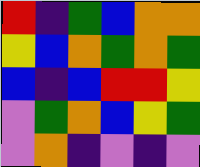[["red", "indigo", "green", "blue", "orange", "orange"], ["yellow", "blue", "orange", "green", "orange", "green"], ["blue", "indigo", "blue", "red", "red", "yellow"], ["violet", "green", "orange", "blue", "yellow", "green"], ["violet", "orange", "indigo", "violet", "indigo", "violet"]]